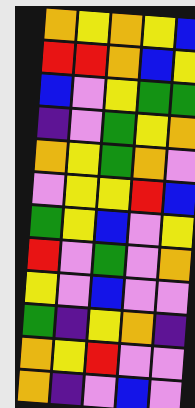[["orange", "yellow", "orange", "yellow", "blue"], ["red", "red", "orange", "blue", "yellow"], ["blue", "violet", "yellow", "green", "green"], ["indigo", "violet", "green", "yellow", "orange"], ["orange", "yellow", "green", "orange", "violet"], ["violet", "yellow", "yellow", "red", "blue"], ["green", "yellow", "blue", "violet", "yellow"], ["red", "violet", "green", "violet", "orange"], ["yellow", "violet", "blue", "violet", "violet"], ["green", "indigo", "yellow", "orange", "indigo"], ["orange", "yellow", "red", "violet", "violet"], ["orange", "indigo", "violet", "blue", "violet"]]